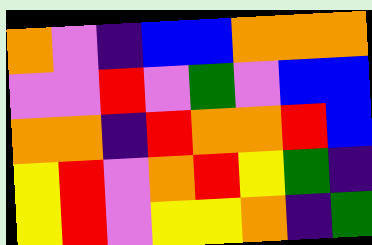[["orange", "violet", "indigo", "blue", "blue", "orange", "orange", "orange"], ["violet", "violet", "red", "violet", "green", "violet", "blue", "blue"], ["orange", "orange", "indigo", "red", "orange", "orange", "red", "blue"], ["yellow", "red", "violet", "orange", "red", "yellow", "green", "indigo"], ["yellow", "red", "violet", "yellow", "yellow", "orange", "indigo", "green"]]